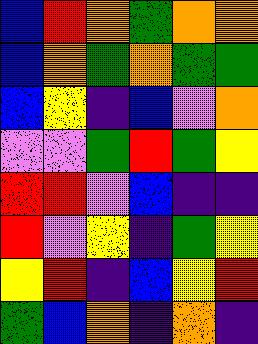[["blue", "red", "orange", "green", "orange", "orange"], ["blue", "orange", "green", "orange", "green", "green"], ["blue", "yellow", "indigo", "blue", "violet", "orange"], ["violet", "violet", "green", "red", "green", "yellow"], ["red", "red", "violet", "blue", "indigo", "indigo"], ["red", "violet", "yellow", "indigo", "green", "yellow"], ["yellow", "red", "indigo", "blue", "yellow", "red"], ["green", "blue", "orange", "indigo", "orange", "indigo"]]